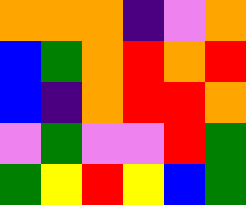[["orange", "orange", "orange", "indigo", "violet", "orange"], ["blue", "green", "orange", "red", "orange", "red"], ["blue", "indigo", "orange", "red", "red", "orange"], ["violet", "green", "violet", "violet", "red", "green"], ["green", "yellow", "red", "yellow", "blue", "green"]]